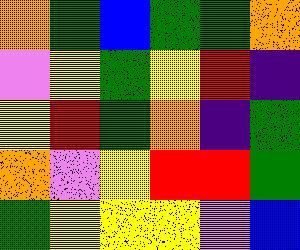[["orange", "green", "blue", "green", "green", "orange"], ["violet", "yellow", "green", "yellow", "red", "indigo"], ["yellow", "red", "green", "orange", "indigo", "green"], ["orange", "violet", "yellow", "red", "red", "green"], ["green", "yellow", "yellow", "yellow", "violet", "blue"]]